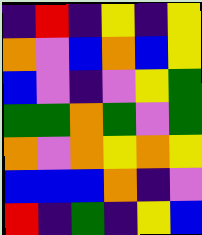[["indigo", "red", "indigo", "yellow", "indigo", "yellow"], ["orange", "violet", "blue", "orange", "blue", "yellow"], ["blue", "violet", "indigo", "violet", "yellow", "green"], ["green", "green", "orange", "green", "violet", "green"], ["orange", "violet", "orange", "yellow", "orange", "yellow"], ["blue", "blue", "blue", "orange", "indigo", "violet"], ["red", "indigo", "green", "indigo", "yellow", "blue"]]